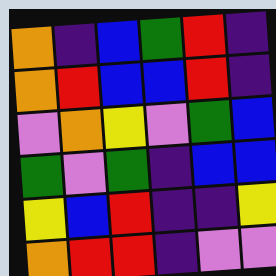[["orange", "indigo", "blue", "green", "red", "indigo"], ["orange", "red", "blue", "blue", "red", "indigo"], ["violet", "orange", "yellow", "violet", "green", "blue"], ["green", "violet", "green", "indigo", "blue", "blue"], ["yellow", "blue", "red", "indigo", "indigo", "yellow"], ["orange", "red", "red", "indigo", "violet", "violet"]]